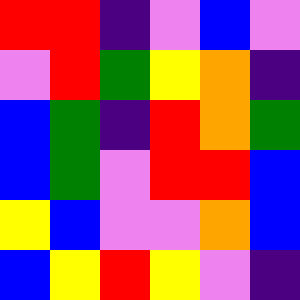[["red", "red", "indigo", "violet", "blue", "violet"], ["violet", "red", "green", "yellow", "orange", "indigo"], ["blue", "green", "indigo", "red", "orange", "green"], ["blue", "green", "violet", "red", "red", "blue"], ["yellow", "blue", "violet", "violet", "orange", "blue"], ["blue", "yellow", "red", "yellow", "violet", "indigo"]]